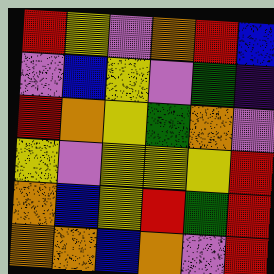[["red", "yellow", "violet", "orange", "red", "blue"], ["violet", "blue", "yellow", "violet", "green", "indigo"], ["red", "orange", "yellow", "green", "orange", "violet"], ["yellow", "violet", "yellow", "yellow", "yellow", "red"], ["orange", "blue", "yellow", "red", "green", "red"], ["orange", "orange", "blue", "orange", "violet", "red"]]